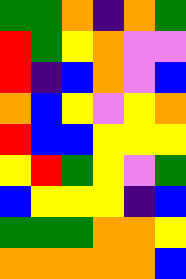[["green", "green", "orange", "indigo", "orange", "green"], ["red", "green", "yellow", "orange", "violet", "violet"], ["red", "indigo", "blue", "orange", "violet", "blue"], ["orange", "blue", "yellow", "violet", "yellow", "orange"], ["red", "blue", "blue", "yellow", "yellow", "yellow"], ["yellow", "red", "green", "yellow", "violet", "green"], ["blue", "yellow", "yellow", "yellow", "indigo", "blue"], ["green", "green", "green", "orange", "orange", "yellow"], ["orange", "orange", "orange", "orange", "orange", "blue"]]